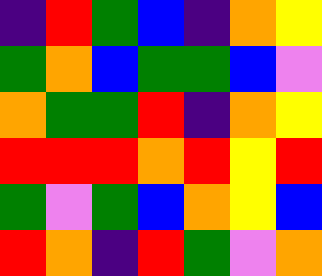[["indigo", "red", "green", "blue", "indigo", "orange", "yellow"], ["green", "orange", "blue", "green", "green", "blue", "violet"], ["orange", "green", "green", "red", "indigo", "orange", "yellow"], ["red", "red", "red", "orange", "red", "yellow", "red"], ["green", "violet", "green", "blue", "orange", "yellow", "blue"], ["red", "orange", "indigo", "red", "green", "violet", "orange"]]